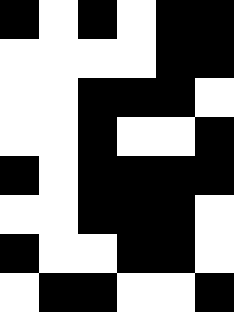[["black", "white", "black", "white", "black", "black"], ["white", "white", "white", "white", "black", "black"], ["white", "white", "black", "black", "black", "white"], ["white", "white", "black", "white", "white", "black"], ["black", "white", "black", "black", "black", "black"], ["white", "white", "black", "black", "black", "white"], ["black", "white", "white", "black", "black", "white"], ["white", "black", "black", "white", "white", "black"]]